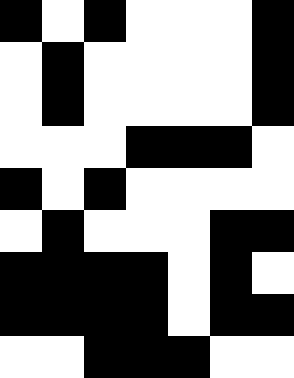[["black", "white", "black", "white", "white", "white", "black"], ["white", "black", "white", "white", "white", "white", "black"], ["white", "black", "white", "white", "white", "white", "black"], ["white", "white", "white", "black", "black", "black", "white"], ["black", "white", "black", "white", "white", "white", "white"], ["white", "black", "white", "white", "white", "black", "black"], ["black", "black", "black", "black", "white", "black", "white"], ["black", "black", "black", "black", "white", "black", "black"], ["white", "white", "black", "black", "black", "white", "white"]]